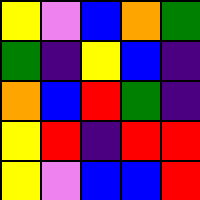[["yellow", "violet", "blue", "orange", "green"], ["green", "indigo", "yellow", "blue", "indigo"], ["orange", "blue", "red", "green", "indigo"], ["yellow", "red", "indigo", "red", "red"], ["yellow", "violet", "blue", "blue", "red"]]